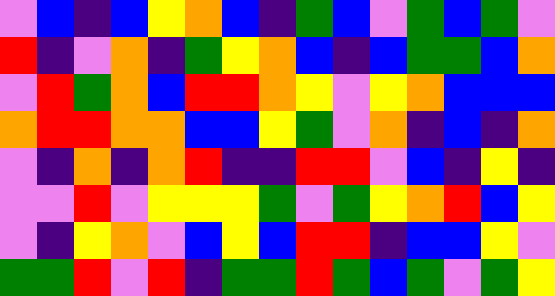[["violet", "blue", "indigo", "blue", "yellow", "orange", "blue", "indigo", "green", "blue", "violet", "green", "blue", "green", "violet"], ["red", "indigo", "violet", "orange", "indigo", "green", "yellow", "orange", "blue", "indigo", "blue", "green", "green", "blue", "orange"], ["violet", "red", "green", "orange", "blue", "red", "red", "orange", "yellow", "violet", "yellow", "orange", "blue", "blue", "blue"], ["orange", "red", "red", "orange", "orange", "blue", "blue", "yellow", "green", "violet", "orange", "indigo", "blue", "indigo", "orange"], ["violet", "indigo", "orange", "indigo", "orange", "red", "indigo", "indigo", "red", "red", "violet", "blue", "indigo", "yellow", "indigo"], ["violet", "violet", "red", "violet", "yellow", "yellow", "yellow", "green", "violet", "green", "yellow", "orange", "red", "blue", "yellow"], ["violet", "indigo", "yellow", "orange", "violet", "blue", "yellow", "blue", "red", "red", "indigo", "blue", "blue", "yellow", "violet"], ["green", "green", "red", "violet", "red", "indigo", "green", "green", "red", "green", "blue", "green", "violet", "green", "yellow"]]